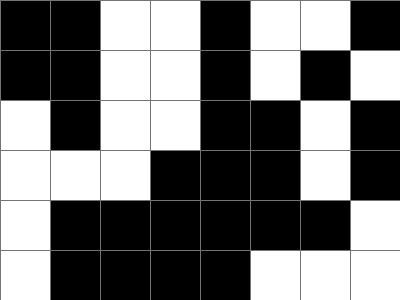[["black", "black", "white", "white", "black", "white", "white", "black"], ["black", "black", "white", "white", "black", "white", "black", "white"], ["white", "black", "white", "white", "black", "black", "white", "black"], ["white", "white", "white", "black", "black", "black", "white", "black"], ["white", "black", "black", "black", "black", "black", "black", "white"], ["white", "black", "black", "black", "black", "white", "white", "white"]]